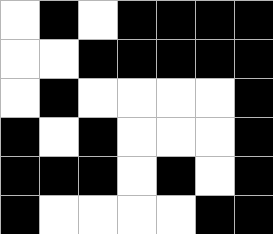[["white", "black", "white", "black", "black", "black", "black"], ["white", "white", "black", "black", "black", "black", "black"], ["white", "black", "white", "white", "white", "white", "black"], ["black", "white", "black", "white", "white", "white", "black"], ["black", "black", "black", "white", "black", "white", "black"], ["black", "white", "white", "white", "white", "black", "black"]]